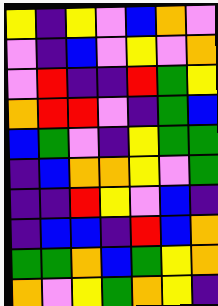[["yellow", "indigo", "yellow", "violet", "blue", "orange", "violet"], ["violet", "indigo", "blue", "violet", "yellow", "violet", "orange"], ["violet", "red", "indigo", "indigo", "red", "green", "yellow"], ["orange", "red", "red", "violet", "indigo", "green", "blue"], ["blue", "green", "violet", "indigo", "yellow", "green", "green"], ["indigo", "blue", "orange", "orange", "yellow", "violet", "green"], ["indigo", "indigo", "red", "yellow", "violet", "blue", "indigo"], ["indigo", "blue", "blue", "indigo", "red", "blue", "orange"], ["green", "green", "orange", "blue", "green", "yellow", "orange"], ["orange", "violet", "yellow", "green", "orange", "yellow", "indigo"]]